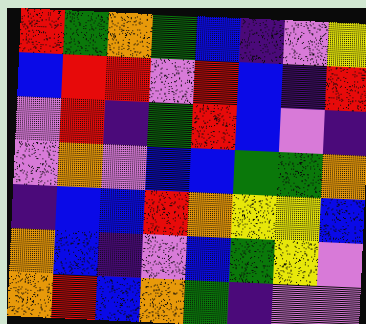[["red", "green", "orange", "green", "blue", "indigo", "violet", "yellow"], ["blue", "red", "red", "violet", "red", "blue", "indigo", "red"], ["violet", "red", "indigo", "green", "red", "blue", "violet", "indigo"], ["violet", "orange", "violet", "blue", "blue", "green", "green", "orange"], ["indigo", "blue", "blue", "red", "orange", "yellow", "yellow", "blue"], ["orange", "blue", "indigo", "violet", "blue", "green", "yellow", "violet"], ["orange", "red", "blue", "orange", "green", "indigo", "violet", "violet"]]